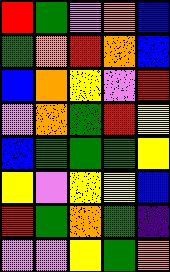[["red", "green", "violet", "orange", "blue"], ["green", "orange", "red", "orange", "blue"], ["blue", "orange", "yellow", "violet", "red"], ["violet", "orange", "green", "red", "yellow"], ["blue", "green", "green", "green", "yellow"], ["yellow", "violet", "yellow", "yellow", "blue"], ["red", "green", "orange", "green", "indigo"], ["violet", "violet", "yellow", "green", "orange"]]